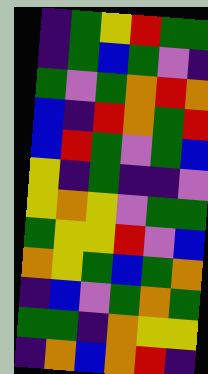[["indigo", "green", "yellow", "red", "green", "green"], ["indigo", "green", "blue", "green", "violet", "indigo"], ["green", "violet", "green", "orange", "red", "orange"], ["blue", "indigo", "red", "orange", "green", "red"], ["blue", "red", "green", "violet", "green", "blue"], ["yellow", "indigo", "green", "indigo", "indigo", "violet"], ["yellow", "orange", "yellow", "violet", "green", "green"], ["green", "yellow", "yellow", "red", "violet", "blue"], ["orange", "yellow", "green", "blue", "green", "orange"], ["indigo", "blue", "violet", "green", "orange", "green"], ["green", "green", "indigo", "orange", "yellow", "yellow"], ["indigo", "orange", "blue", "orange", "red", "indigo"]]